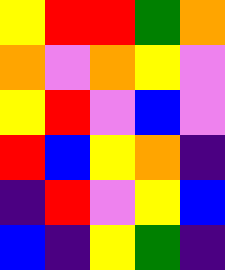[["yellow", "red", "red", "green", "orange"], ["orange", "violet", "orange", "yellow", "violet"], ["yellow", "red", "violet", "blue", "violet"], ["red", "blue", "yellow", "orange", "indigo"], ["indigo", "red", "violet", "yellow", "blue"], ["blue", "indigo", "yellow", "green", "indigo"]]